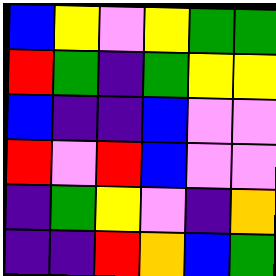[["blue", "yellow", "violet", "yellow", "green", "green"], ["red", "green", "indigo", "green", "yellow", "yellow"], ["blue", "indigo", "indigo", "blue", "violet", "violet"], ["red", "violet", "red", "blue", "violet", "violet"], ["indigo", "green", "yellow", "violet", "indigo", "orange"], ["indigo", "indigo", "red", "orange", "blue", "green"]]